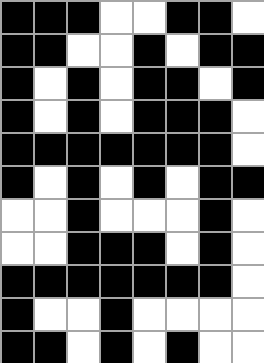[["black", "black", "black", "white", "white", "black", "black", "white"], ["black", "black", "white", "white", "black", "white", "black", "black"], ["black", "white", "black", "white", "black", "black", "white", "black"], ["black", "white", "black", "white", "black", "black", "black", "white"], ["black", "black", "black", "black", "black", "black", "black", "white"], ["black", "white", "black", "white", "black", "white", "black", "black"], ["white", "white", "black", "white", "white", "white", "black", "white"], ["white", "white", "black", "black", "black", "white", "black", "white"], ["black", "black", "black", "black", "black", "black", "black", "white"], ["black", "white", "white", "black", "white", "white", "white", "white"], ["black", "black", "white", "black", "white", "black", "white", "white"]]